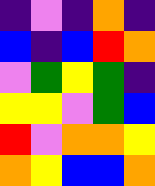[["indigo", "violet", "indigo", "orange", "indigo"], ["blue", "indigo", "blue", "red", "orange"], ["violet", "green", "yellow", "green", "indigo"], ["yellow", "yellow", "violet", "green", "blue"], ["red", "violet", "orange", "orange", "yellow"], ["orange", "yellow", "blue", "blue", "orange"]]